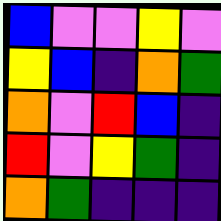[["blue", "violet", "violet", "yellow", "violet"], ["yellow", "blue", "indigo", "orange", "green"], ["orange", "violet", "red", "blue", "indigo"], ["red", "violet", "yellow", "green", "indigo"], ["orange", "green", "indigo", "indigo", "indigo"]]